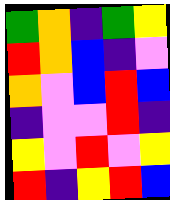[["green", "orange", "indigo", "green", "yellow"], ["red", "orange", "blue", "indigo", "violet"], ["orange", "violet", "blue", "red", "blue"], ["indigo", "violet", "violet", "red", "indigo"], ["yellow", "violet", "red", "violet", "yellow"], ["red", "indigo", "yellow", "red", "blue"]]